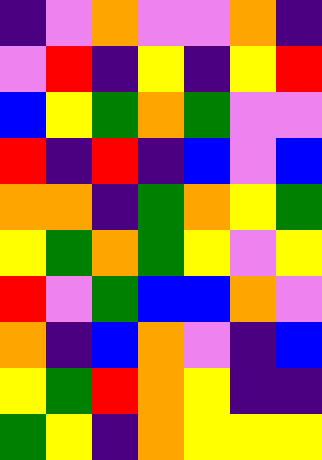[["indigo", "violet", "orange", "violet", "violet", "orange", "indigo"], ["violet", "red", "indigo", "yellow", "indigo", "yellow", "red"], ["blue", "yellow", "green", "orange", "green", "violet", "violet"], ["red", "indigo", "red", "indigo", "blue", "violet", "blue"], ["orange", "orange", "indigo", "green", "orange", "yellow", "green"], ["yellow", "green", "orange", "green", "yellow", "violet", "yellow"], ["red", "violet", "green", "blue", "blue", "orange", "violet"], ["orange", "indigo", "blue", "orange", "violet", "indigo", "blue"], ["yellow", "green", "red", "orange", "yellow", "indigo", "indigo"], ["green", "yellow", "indigo", "orange", "yellow", "yellow", "yellow"]]